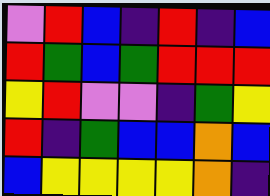[["violet", "red", "blue", "indigo", "red", "indigo", "blue"], ["red", "green", "blue", "green", "red", "red", "red"], ["yellow", "red", "violet", "violet", "indigo", "green", "yellow"], ["red", "indigo", "green", "blue", "blue", "orange", "blue"], ["blue", "yellow", "yellow", "yellow", "yellow", "orange", "indigo"]]